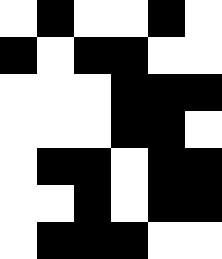[["white", "black", "white", "white", "black", "white"], ["black", "white", "black", "black", "white", "white"], ["white", "white", "white", "black", "black", "black"], ["white", "white", "white", "black", "black", "white"], ["white", "black", "black", "white", "black", "black"], ["white", "white", "black", "white", "black", "black"], ["white", "black", "black", "black", "white", "white"]]